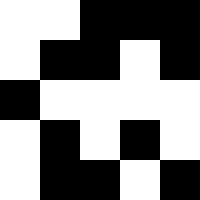[["white", "white", "black", "black", "black"], ["white", "black", "black", "white", "black"], ["black", "white", "white", "white", "white"], ["white", "black", "white", "black", "white"], ["white", "black", "black", "white", "black"]]